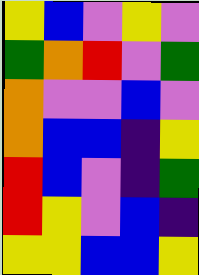[["yellow", "blue", "violet", "yellow", "violet"], ["green", "orange", "red", "violet", "green"], ["orange", "violet", "violet", "blue", "violet"], ["orange", "blue", "blue", "indigo", "yellow"], ["red", "blue", "violet", "indigo", "green"], ["red", "yellow", "violet", "blue", "indigo"], ["yellow", "yellow", "blue", "blue", "yellow"]]